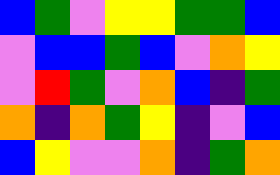[["blue", "green", "violet", "yellow", "yellow", "green", "green", "blue"], ["violet", "blue", "blue", "green", "blue", "violet", "orange", "yellow"], ["violet", "red", "green", "violet", "orange", "blue", "indigo", "green"], ["orange", "indigo", "orange", "green", "yellow", "indigo", "violet", "blue"], ["blue", "yellow", "violet", "violet", "orange", "indigo", "green", "orange"]]